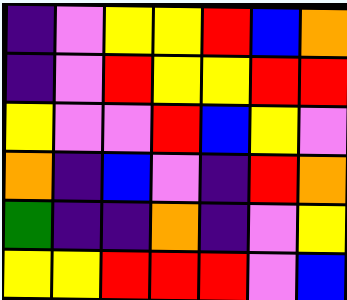[["indigo", "violet", "yellow", "yellow", "red", "blue", "orange"], ["indigo", "violet", "red", "yellow", "yellow", "red", "red"], ["yellow", "violet", "violet", "red", "blue", "yellow", "violet"], ["orange", "indigo", "blue", "violet", "indigo", "red", "orange"], ["green", "indigo", "indigo", "orange", "indigo", "violet", "yellow"], ["yellow", "yellow", "red", "red", "red", "violet", "blue"]]